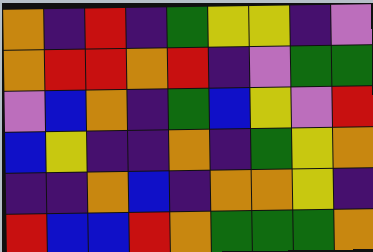[["orange", "indigo", "red", "indigo", "green", "yellow", "yellow", "indigo", "violet"], ["orange", "red", "red", "orange", "red", "indigo", "violet", "green", "green"], ["violet", "blue", "orange", "indigo", "green", "blue", "yellow", "violet", "red"], ["blue", "yellow", "indigo", "indigo", "orange", "indigo", "green", "yellow", "orange"], ["indigo", "indigo", "orange", "blue", "indigo", "orange", "orange", "yellow", "indigo"], ["red", "blue", "blue", "red", "orange", "green", "green", "green", "orange"]]